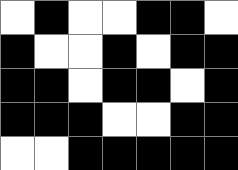[["white", "black", "white", "white", "black", "black", "white"], ["black", "white", "white", "black", "white", "black", "black"], ["black", "black", "white", "black", "black", "white", "black"], ["black", "black", "black", "white", "white", "black", "black"], ["white", "white", "black", "black", "black", "black", "black"]]